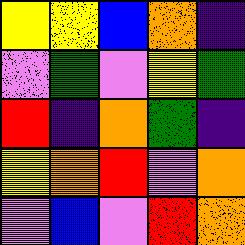[["yellow", "yellow", "blue", "orange", "indigo"], ["violet", "green", "violet", "yellow", "green"], ["red", "indigo", "orange", "green", "indigo"], ["yellow", "orange", "red", "violet", "orange"], ["violet", "blue", "violet", "red", "orange"]]